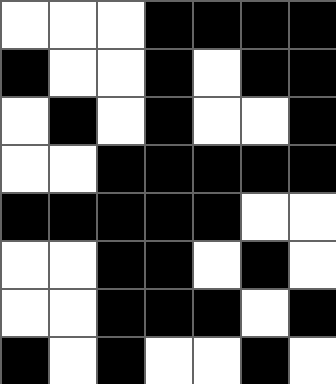[["white", "white", "white", "black", "black", "black", "black"], ["black", "white", "white", "black", "white", "black", "black"], ["white", "black", "white", "black", "white", "white", "black"], ["white", "white", "black", "black", "black", "black", "black"], ["black", "black", "black", "black", "black", "white", "white"], ["white", "white", "black", "black", "white", "black", "white"], ["white", "white", "black", "black", "black", "white", "black"], ["black", "white", "black", "white", "white", "black", "white"]]